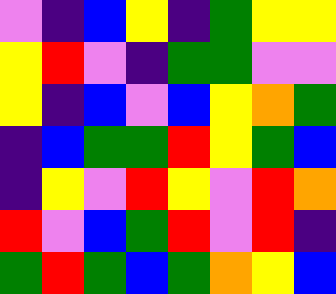[["violet", "indigo", "blue", "yellow", "indigo", "green", "yellow", "yellow"], ["yellow", "red", "violet", "indigo", "green", "green", "violet", "violet"], ["yellow", "indigo", "blue", "violet", "blue", "yellow", "orange", "green"], ["indigo", "blue", "green", "green", "red", "yellow", "green", "blue"], ["indigo", "yellow", "violet", "red", "yellow", "violet", "red", "orange"], ["red", "violet", "blue", "green", "red", "violet", "red", "indigo"], ["green", "red", "green", "blue", "green", "orange", "yellow", "blue"]]